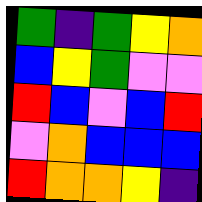[["green", "indigo", "green", "yellow", "orange"], ["blue", "yellow", "green", "violet", "violet"], ["red", "blue", "violet", "blue", "red"], ["violet", "orange", "blue", "blue", "blue"], ["red", "orange", "orange", "yellow", "indigo"]]